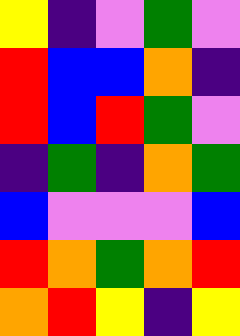[["yellow", "indigo", "violet", "green", "violet"], ["red", "blue", "blue", "orange", "indigo"], ["red", "blue", "red", "green", "violet"], ["indigo", "green", "indigo", "orange", "green"], ["blue", "violet", "violet", "violet", "blue"], ["red", "orange", "green", "orange", "red"], ["orange", "red", "yellow", "indigo", "yellow"]]